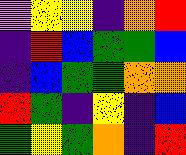[["violet", "yellow", "yellow", "indigo", "orange", "red"], ["indigo", "red", "blue", "green", "green", "blue"], ["indigo", "blue", "green", "green", "orange", "orange"], ["red", "green", "indigo", "yellow", "indigo", "blue"], ["green", "yellow", "green", "orange", "indigo", "red"]]